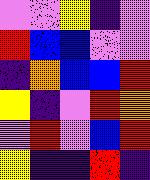[["violet", "violet", "yellow", "indigo", "violet"], ["red", "blue", "blue", "violet", "violet"], ["indigo", "orange", "blue", "blue", "red"], ["yellow", "indigo", "violet", "red", "orange"], ["violet", "red", "violet", "blue", "red"], ["yellow", "indigo", "indigo", "red", "indigo"]]